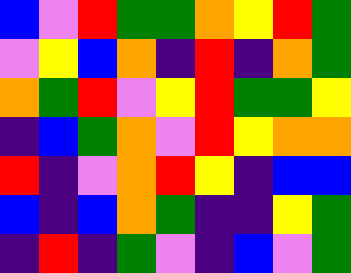[["blue", "violet", "red", "green", "green", "orange", "yellow", "red", "green"], ["violet", "yellow", "blue", "orange", "indigo", "red", "indigo", "orange", "green"], ["orange", "green", "red", "violet", "yellow", "red", "green", "green", "yellow"], ["indigo", "blue", "green", "orange", "violet", "red", "yellow", "orange", "orange"], ["red", "indigo", "violet", "orange", "red", "yellow", "indigo", "blue", "blue"], ["blue", "indigo", "blue", "orange", "green", "indigo", "indigo", "yellow", "green"], ["indigo", "red", "indigo", "green", "violet", "indigo", "blue", "violet", "green"]]